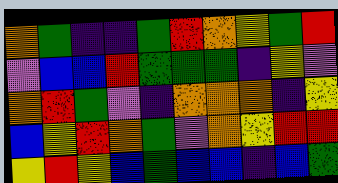[["orange", "green", "indigo", "indigo", "green", "red", "orange", "yellow", "green", "red"], ["violet", "blue", "blue", "red", "green", "green", "green", "indigo", "yellow", "violet"], ["orange", "red", "green", "violet", "indigo", "orange", "orange", "orange", "indigo", "yellow"], ["blue", "yellow", "red", "orange", "green", "violet", "orange", "yellow", "red", "red"], ["yellow", "red", "yellow", "blue", "green", "blue", "blue", "indigo", "blue", "green"]]